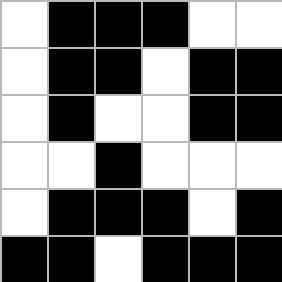[["white", "black", "black", "black", "white", "white"], ["white", "black", "black", "white", "black", "black"], ["white", "black", "white", "white", "black", "black"], ["white", "white", "black", "white", "white", "white"], ["white", "black", "black", "black", "white", "black"], ["black", "black", "white", "black", "black", "black"]]